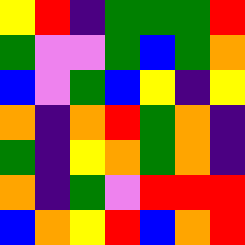[["yellow", "red", "indigo", "green", "green", "green", "red"], ["green", "violet", "violet", "green", "blue", "green", "orange"], ["blue", "violet", "green", "blue", "yellow", "indigo", "yellow"], ["orange", "indigo", "orange", "red", "green", "orange", "indigo"], ["green", "indigo", "yellow", "orange", "green", "orange", "indigo"], ["orange", "indigo", "green", "violet", "red", "red", "red"], ["blue", "orange", "yellow", "red", "blue", "orange", "red"]]